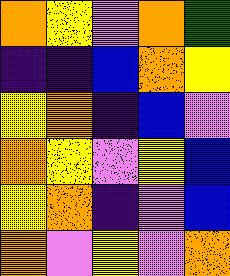[["orange", "yellow", "violet", "orange", "green"], ["indigo", "indigo", "blue", "orange", "yellow"], ["yellow", "orange", "indigo", "blue", "violet"], ["orange", "yellow", "violet", "yellow", "blue"], ["yellow", "orange", "indigo", "violet", "blue"], ["orange", "violet", "yellow", "violet", "orange"]]